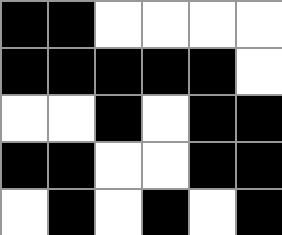[["black", "black", "white", "white", "white", "white"], ["black", "black", "black", "black", "black", "white"], ["white", "white", "black", "white", "black", "black"], ["black", "black", "white", "white", "black", "black"], ["white", "black", "white", "black", "white", "black"]]